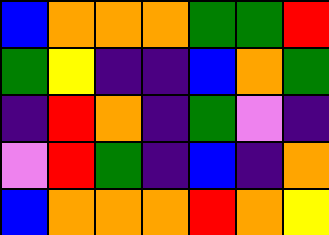[["blue", "orange", "orange", "orange", "green", "green", "red"], ["green", "yellow", "indigo", "indigo", "blue", "orange", "green"], ["indigo", "red", "orange", "indigo", "green", "violet", "indigo"], ["violet", "red", "green", "indigo", "blue", "indigo", "orange"], ["blue", "orange", "orange", "orange", "red", "orange", "yellow"]]